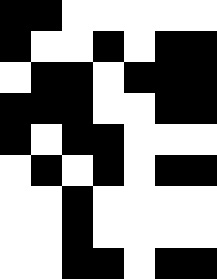[["black", "black", "white", "white", "white", "white", "white"], ["black", "white", "white", "black", "white", "black", "black"], ["white", "black", "black", "white", "black", "black", "black"], ["black", "black", "black", "white", "white", "black", "black"], ["black", "white", "black", "black", "white", "white", "white"], ["white", "black", "white", "black", "white", "black", "black"], ["white", "white", "black", "white", "white", "white", "white"], ["white", "white", "black", "white", "white", "white", "white"], ["white", "white", "black", "black", "white", "black", "black"]]